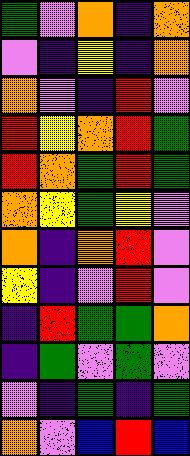[["green", "violet", "orange", "indigo", "orange"], ["violet", "indigo", "yellow", "indigo", "orange"], ["orange", "violet", "indigo", "red", "violet"], ["red", "yellow", "orange", "red", "green"], ["red", "orange", "green", "red", "green"], ["orange", "yellow", "green", "yellow", "violet"], ["orange", "indigo", "orange", "red", "violet"], ["yellow", "indigo", "violet", "red", "violet"], ["indigo", "red", "green", "green", "orange"], ["indigo", "green", "violet", "green", "violet"], ["violet", "indigo", "green", "indigo", "green"], ["orange", "violet", "blue", "red", "blue"]]